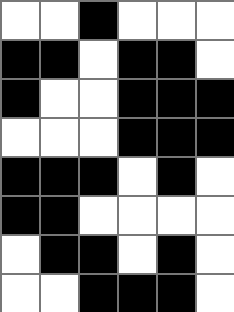[["white", "white", "black", "white", "white", "white"], ["black", "black", "white", "black", "black", "white"], ["black", "white", "white", "black", "black", "black"], ["white", "white", "white", "black", "black", "black"], ["black", "black", "black", "white", "black", "white"], ["black", "black", "white", "white", "white", "white"], ["white", "black", "black", "white", "black", "white"], ["white", "white", "black", "black", "black", "white"]]